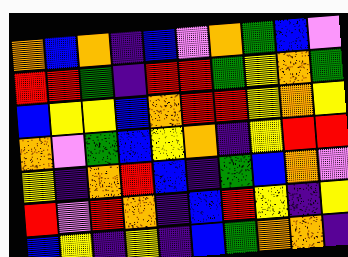[["orange", "blue", "orange", "indigo", "blue", "violet", "orange", "green", "blue", "violet"], ["red", "red", "green", "indigo", "red", "red", "green", "yellow", "orange", "green"], ["blue", "yellow", "yellow", "blue", "orange", "red", "red", "yellow", "orange", "yellow"], ["orange", "violet", "green", "blue", "yellow", "orange", "indigo", "yellow", "red", "red"], ["yellow", "indigo", "orange", "red", "blue", "indigo", "green", "blue", "orange", "violet"], ["red", "violet", "red", "orange", "indigo", "blue", "red", "yellow", "indigo", "yellow"], ["blue", "yellow", "indigo", "yellow", "indigo", "blue", "green", "orange", "orange", "indigo"]]